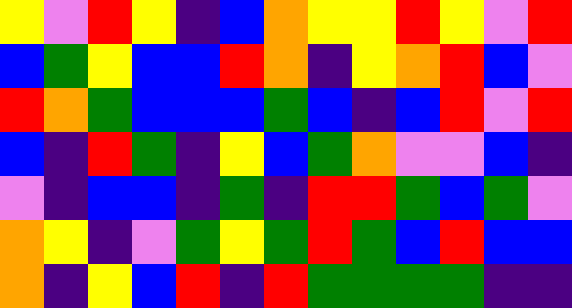[["yellow", "violet", "red", "yellow", "indigo", "blue", "orange", "yellow", "yellow", "red", "yellow", "violet", "red"], ["blue", "green", "yellow", "blue", "blue", "red", "orange", "indigo", "yellow", "orange", "red", "blue", "violet"], ["red", "orange", "green", "blue", "blue", "blue", "green", "blue", "indigo", "blue", "red", "violet", "red"], ["blue", "indigo", "red", "green", "indigo", "yellow", "blue", "green", "orange", "violet", "violet", "blue", "indigo"], ["violet", "indigo", "blue", "blue", "indigo", "green", "indigo", "red", "red", "green", "blue", "green", "violet"], ["orange", "yellow", "indigo", "violet", "green", "yellow", "green", "red", "green", "blue", "red", "blue", "blue"], ["orange", "indigo", "yellow", "blue", "red", "indigo", "red", "green", "green", "green", "green", "indigo", "indigo"]]